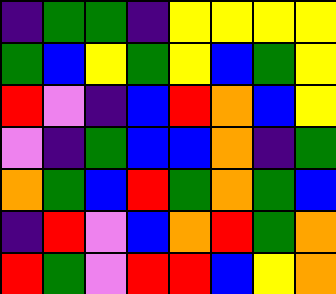[["indigo", "green", "green", "indigo", "yellow", "yellow", "yellow", "yellow"], ["green", "blue", "yellow", "green", "yellow", "blue", "green", "yellow"], ["red", "violet", "indigo", "blue", "red", "orange", "blue", "yellow"], ["violet", "indigo", "green", "blue", "blue", "orange", "indigo", "green"], ["orange", "green", "blue", "red", "green", "orange", "green", "blue"], ["indigo", "red", "violet", "blue", "orange", "red", "green", "orange"], ["red", "green", "violet", "red", "red", "blue", "yellow", "orange"]]